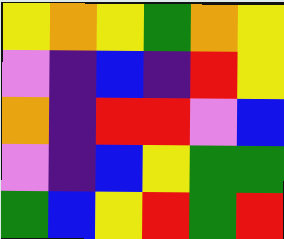[["yellow", "orange", "yellow", "green", "orange", "yellow"], ["violet", "indigo", "blue", "indigo", "red", "yellow"], ["orange", "indigo", "red", "red", "violet", "blue"], ["violet", "indigo", "blue", "yellow", "green", "green"], ["green", "blue", "yellow", "red", "green", "red"]]